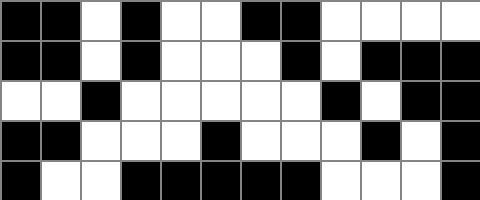[["black", "black", "white", "black", "white", "white", "black", "black", "white", "white", "white", "white"], ["black", "black", "white", "black", "white", "white", "white", "black", "white", "black", "black", "black"], ["white", "white", "black", "white", "white", "white", "white", "white", "black", "white", "black", "black"], ["black", "black", "white", "white", "white", "black", "white", "white", "white", "black", "white", "black"], ["black", "white", "white", "black", "black", "black", "black", "black", "white", "white", "white", "black"]]